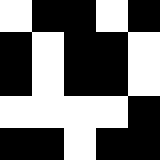[["white", "black", "black", "white", "black"], ["black", "white", "black", "black", "white"], ["black", "white", "black", "black", "white"], ["white", "white", "white", "white", "black"], ["black", "black", "white", "black", "black"]]